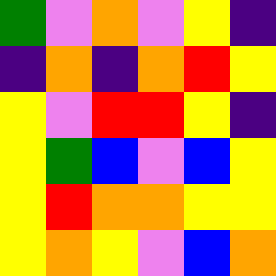[["green", "violet", "orange", "violet", "yellow", "indigo"], ["indigo", "orange", "indigo", "orange", "red", "yellow"], ["yellow", "violet", "red", "red", "yellow", "indigo"], ["yellow", "green", "blue", "violet", "blue", "yellow"], ["yellow", "red", "orange", "orange", "yellow", "yellow"], ["yellow", "orange", "yellow", "violet", "blue", "orange"]]